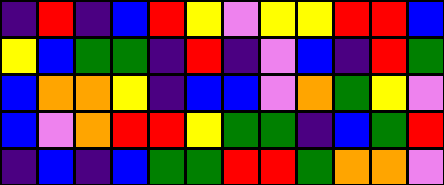[["indigo", "red", "indigo", "blue", "red", "yellow", "violet", "yellow", "yellow", "red", "red", "blue"], ["yellow", "blue", "green", "green", "indigo", "red", "indigo", "violet", "blue", "indigo", "red", "green"], ["blue", "orange", "orange", "yellow", "indigo", "blue", "blue", "violet", "orange", "green", "yellow", "violet"], ["blue", "violet", "orange", "red", "red", "yellow", "green", "green", "indigo", "blue", "green", "red"], ["indigo", "blue", "indigo", "blue", "green", "green", "red", "red", "green", "orange", "orange", "violet"]]